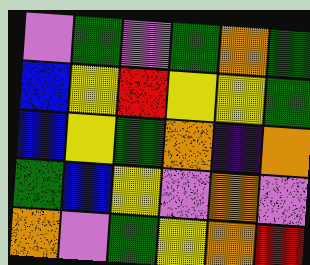[["violet", "green", "violet", "green", "orange", "green"], ["blue", "yellow", "red", "yellow", "yellow", "green"], ["blue", "yellow", "green", "orange", "indigo", "orange"], ["green", "blue", "yellow", "violet", "orange", "violet"], ["orange", "violet", "green", "yellow", "orange", "red"]]